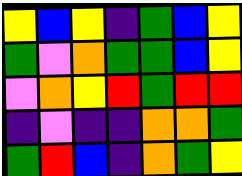[["yellow", "blue", "yellow", "indigo", "green", "blue", "yellow"], ["green", "violet", "orange", "green", "green", "blue", "yellow"], ["violet", "orange", "yellow", "red", "green", "red", "red"], ["indigo", "violet", "indigo", "indigo", "orange", "orange", "green"], ["green", "red", "blue", "indigo", "orange", "green", "yellow"]]